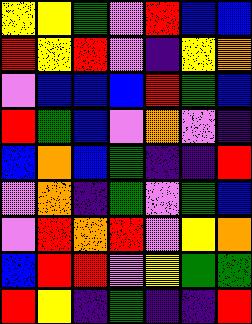[["yellow", "yellow", "green", "violet", "red", "blue", "blue"], ["red", "yellow", "red", "violet", "indigo", "yellow", "orange"], ["violet", "blue", "blue", "blue", "red", "green", "blue"], ["red", "green", "blue", "violet", "orange", "violet", "indigo"], ["blue", "orange", "blue", "green", "indigo", "indigo", "red"], ["violet", "orange", "indigo", "green", "violet", "green", "blue"], ["violet", "red", "orange", "red", "violet", "yellow", "orange"], ["blue", "red", "red", "violet", "yellow", "green", "green"], ["red", "yellow", "indigo", "green", "indigo", "indigo", "red"]]